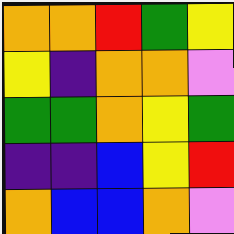[["orange", "orange", "red", "green", "yellow"], ["yellow", "indigo", "orange", "orange", "violet"], ["green", "green", "orange", "yellow", "green"], ["indigo", "indigo", "blue", "yellow", "red"], ["orange", "blue", "blue", "orange", "violet"]]